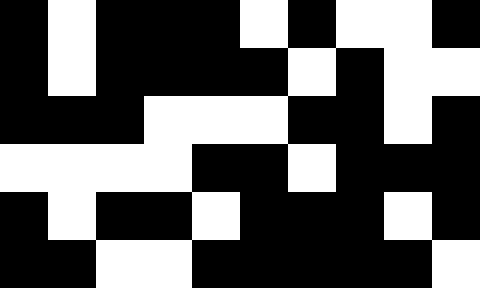[["black", "white", "black", "black", "black", "white", "black", "white", "white", "black"], ["black", "white", "black", "black", "black", "black", "white", "black", "white", "white"], ["black", "black", "black", "white", "white", "white", "black", "black", "white", "black"], ["white", "white", "white", "white", "black", "black", "white", "black", "black", "black"], ["black", "white", "black", "black", "white", "black", "black", "black", "white", "black"], ["black", "black", "white", "white", "black", "black", "black", "black", "black", "white"]]